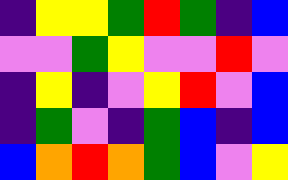[["indigo", "yellow", "yellow", "green", "red", "green", "indigo", "blue"], ["violet", "violet", "green", "yellow", "violet", "violet", "red", "violet"], ["indigo", "yellow", "indigo", "violet", "yellow", "red", "violet", "blue"], ["indigo", "green", "violet", "indigo", "green", "blue", "indigo", "blue"], ["blue", "orange", "red", "orange", "green", "blue", "violet", "yellow"]]